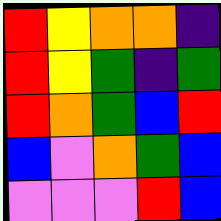[["red", "yellow", "orange", "orange", "indigo"], ["red", "yellow", "green", "indigo", "green"], ["red", "orange", "green", "blue", "red"], ["blue", "violet", "orange", "green", "blue"], ["violet", "violet", "violet", "red", "blue"]]